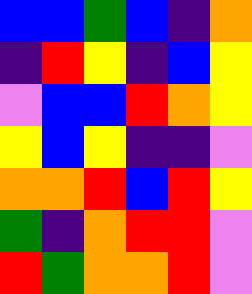[["blue", "blue", "green", "blue", "indigo", "orange"], ["indigo", "red", "yellow", "indigo", "blue", "yellow"], ["violet", "blue", "blue", "red", "orange", "yellow"], ["yellow", "blue", "yellow", "indigo", "indigo", "violet"], ["orange", "orange", "red", "blue", "red", "yellow"], ["green", "indigo", "orange", "red", "red", "violet"], ["red", "green", "orange", "orange", "red", "violet"]]